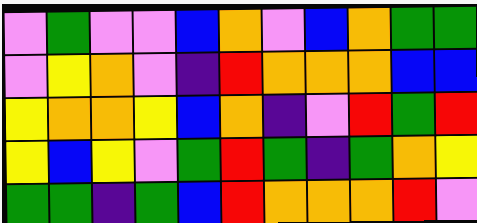[["violet", "green", "violet", "violet", "blue", "orange", "violet", "blue", "orange", "green", "green"], ["violet", "yellow", "orange", "violet", "indigo", "red", "orange", "orange", "orange", "blue", "blue"], ["yellow", "orange", "orange", "yellow", "blue", "orange", "indigo", "violet", "red", "green", "red"], ["yellow", "blue", "yellow", "violet", "green", "red", "green", "indigo", "green", "orange", "yellow"], ["green", "green", "indigo", "green", "blue", "red", "orange", "orange", "orange", "red", "violet"]]